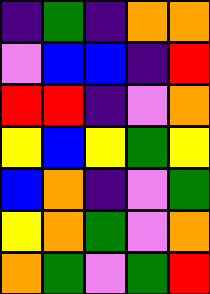[["indigo", "green", "indigo", "orange", "orange"], ["violet", "blue", "blue", "indigo", "red"], ["red", "red", "indigo", "violet", "orange"], ["yellow", "blue", "yellow", "green", "yellow"], ["blue", "orange", "indigo", "violet", "green"], ["yellow", "orange", "green", "violet", "orange"], ["orange", "green", "violet", "green", "red"]]